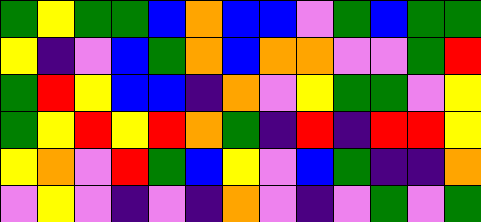[["green", "yellow", "green", "green", "blue", "orange", "blue", "blue", "violet", "green", "blue", "green", "green"], ["yellow", "indigo", "violet", "blue", "green", "orange", "blue", "orange", "orange", "violet", "violet", "green", "red"], ["green", "red", "yellow", "blue", "blue", "indigo", "orange", "violet", "yellow", "green", "green", "violet", "yellow"], ["green", "yellow", "red", "yellow", "red", "orange", "green", "indigo", "red", "indigo", "red", "red", "yellow"], ["yellow", "orange", "violet", "red", "green", "blue", "yellow", "violet", "blue", "green", "indigo", "indigo", "orange"], ["violet", "yellow", "violet", "indigo", "violet", "indigo", "orange", "violet", "indigo", "violet", "green", "violet", "green"]]